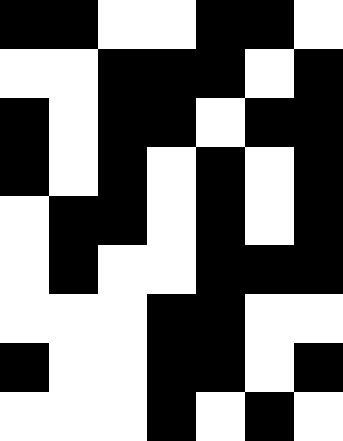[["black", "black", "white", "white", "black", "black", "white"], ["white", "white", "black", "black", "black", "white", "black"], ["black", "white", "black", "black", "white", "black", "black"], ["black", "white", "black", "white", "black", "white", "black"], ["white", "black", "black", "white", "black", "white", "black"], ["white", "black", "white", "white", "black", "black", "black"], ["white", "white", "white", "black", "black", "white", "white"], ["black", "white", "white", "black", "black", "white", "black"], ["white", "white", "white", "black", "white", "black", "white"]]